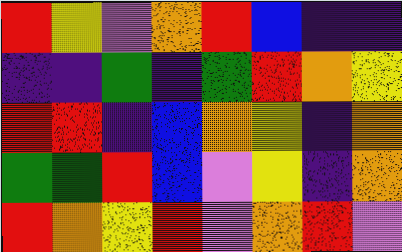[["red", "yellow", "violet", "orange", "red", "blue", "indigo", "indigo"], ["indigo", "indigo", "green", "indigo", "green", "red", "orange", "yellow"], ["red", "red", "indigo", "blue", "orange", "yellow", "indigo", "orange"], ["green", "green", "red", "blue", "violet", "yellow", "indigo", "orange"], ["red", "orange", "yellow", "red", "violet", "orange", "red", "violet"]]